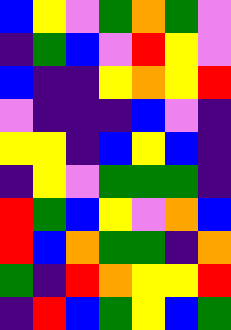[["blue", "yellow", "violet", "green", "orange", "green", "violet"], ["indigo", "green", "blue", "violet", "red", "yellow", "violet"], ["blue", "indigo", "indigo", "yellow", "orange", "yellow", "red"], ["violet", "indigo", "indigo", "indigo", "blue", "violet", "indigo"], ["yellow", "yellow", "indigo", "blue", "yellow", "blue", "indigo"], ["indigo", "yellow", "violet", "green", "green", "green", "indigo"], ["red", "green", "blue", "yellow", "violet", "orange", "blue"], ["red", "blue", "orange", "green", "green", "indigo", "orange"], ["green", "indigo", "red", "orange", "yellow", "yellow", "red"], ["indigo", "red", "blue", "green", "yellow", "blue", "green"]]